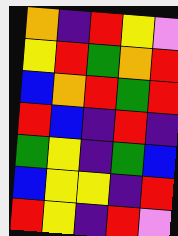[["orange", "indigo", "red", "yellow", "violet"], ["yellow", "red", "green", "orange", "red"], ["blue", "orange", "red", "green", "red"], ["red", "blue", "indigo", "red", "indigo"], ["green", "yellow", "indigo", "green", "blue"], ["blue", "yellow", "yellow", "indigo", "red"], ["red", "yellow", "indigo", "red", "violet"]]